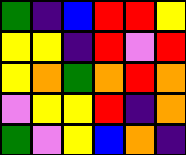[["green", "indigo", "blue", "red", "red", "yellow"], ["yellow", "yellow", "indigo", "red", "violet", "red"], ["yellow", "orange", "green", "orange", "red", "orange"], ["violet", "yellow", "yellow", "red", "indigo", "orange"], ["green", "violet", "yellow", "blue", "orange", "indigo"]]